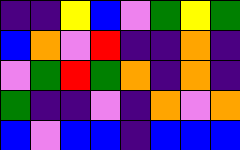[["indigo", "indigo", "yellow", "blue", "violet", "green", "yellow", "green"], ["blue", "orange", "violet", "red", "indigo", "indigo", "orange", "indigo"], ["violet", "green", "red", "green", "orange", "indigo", "orange", "indigo"], ["green", "indigo", "indigo", "violet", "indigo", "orange", "violet", "orange"], ["blue", "violet", "blue", "blue", "indigo", "blue", "blue", "blue"]]